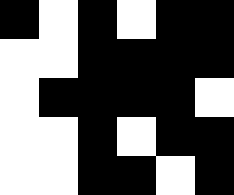[["black", "white", "black", "white", "black", "black"], ["white", "white", "black", "black", "black", "black"], ["white", "black", "black", "black", "black", "white"], ["white", "white", "black", "white", "black", "black"], ["white", "white", "black", "black", "white", "black"]]